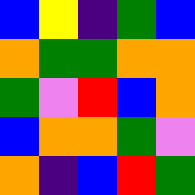[["blue", "yellow", "indigo", "green", "blue"], ["orange", "green", "green", "orange", "orange"], ["green", "violet", "red", "blue", "orange"], ["blue", "orange", "orange", "green", "violet"], ["orange", "indigo", "blue", "red", "green"]]